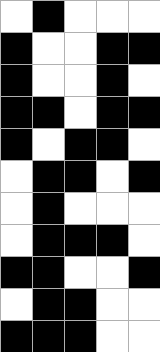[["white", "black", "white", "white", "white"], ["black", "white", "white", "black", "black"], ["black", "white", "white", "black", "white"], ["black", "black", "white", "black", "black"], ["black", "white", "black", "black", "white"], ["white", "black", "black", "white", "black"], ["white", "black", "white", "white", "white"], ["white", "black", "black", "black", "white"], ["black", "black", "white", "white", "black"], ["white", "black", "black", "white", "white"], ["black", "black", "black", "white", "white"]]